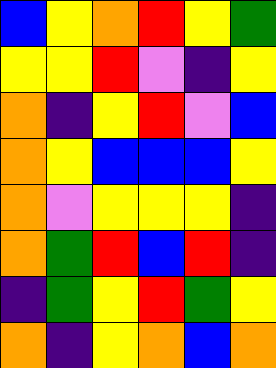[["blue", "yellow", "orange", "red", "yellow", "green"], ["yellow", "yellow", "red", "violet", "indigo", "yellow"], ["orange", "indigo", "yellow", "red", "violet", "blue"], ["orange", "yellow", "blue", "blue", "blue", "yellow"], ["orange", "violet", "yellow", "yellow", "yellow", "indigo"], ["orange", "green", "red", "blue", "red", "indigo"], ["indigo", "green", "yellow", "red", "green", "yellow"], ["orange", "indigo", "yellow", "orange", "blue", "orange"]]